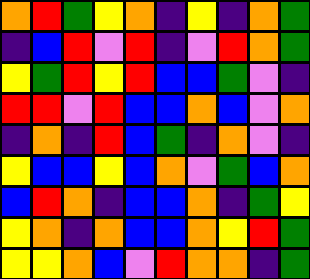[["orange", "red", "green", "yellow", "orange", "indigo", "yellow", "indigo", "orange", "green"], ["indigo", "blue", "red", "violet", "red", "indigo", "violet", "red", "orange", "green"], ["yellow", "green", "red", "yellow", "red", "blue", "blue", "green", "violet", "indigo"], ["red", "red", "violet", "red", "blue", "blue", "orange", "blue", "violet", "orange"], ["indigo", "orange", "indigo", "red", "blue", "green", "indigo", "orange", "violet", "indigo"], ["yellow", "blue", "blue", "yellow", "blue", "orange", "violet", "green", "blue", "orange"], ["blue", "red", "orange", "indigo", "blue", "blue", "orange", "indigo", "green", "yellow"], ["yellow", "orange", "indigo", "orange", "blue", "blue", "orange", "yellow", "red", "green"], ["yellow", "yellow", "orange", "blue", "violet", "red", "orange", "orange", "indigo", "green"]]